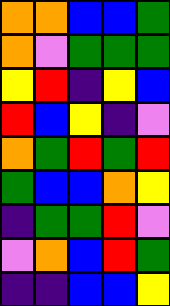[["orange", "orange", "blue", "blue", "green"], ["orange", "violet", "green", "green", "green"], ["yellow", "red", "indigo", "yellow", "blue"], ["red", "blue", "yellow", "indigo", "violet"], ["orange", "green", "red", "green", "red"], ["green", "blue", "blue", "orange", "yellow"], ["indigo", "green", "green", "red", "violet"], ["violet", "orange", "blue", "red", "green"], ["indigo", "indigo", "blue", "blue", "yellow"]]